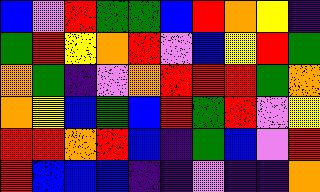[["blue", "violet", "red", "green", "green", "blue", "red", "orange", "yellow", "indigo"], ["green", "red", "yellow", "orange", "red", "violet", "blue", "yellow", "red", "green"], ["orange", "green", "indigo", "violet", "orange", "red", "red", "red", "green", "orange"], ["orange", "yellow", "blue", "green", "blue", "red", "green", "red", "violet", "yellow"], ["red", "red", "orange", "red", "blue", "indigo", "green", "blue", "violet", "red"], ["red", "blue", "blue", "blue", "indigo", "indigo", "violet", "indigo", "indigo", "orange"]]